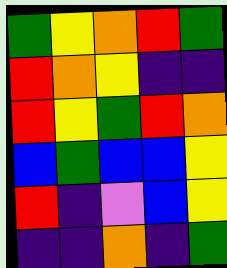[["green", "yellow", "orange", "red", "green"], ["red", "orange", "yellow", "indigo", "indigo"], ["red", "yellow", "green", "red", "orange"], ["blue", "green", "blue", "blue", "yellow"], ["red", "indigo", "violet", "blue", "yellow"], ["indigo", "indigo", "orange", "indigo", "green"]]